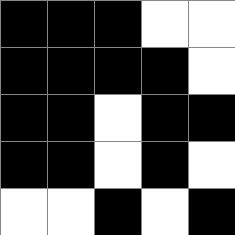[["black", "black", "black", "white", "white"], ["black", "black", "black", "black", "white"], ["black", "black", "white", "black", "black"], ["black", "black", "white", "black", "white"], ["white", "white", "black", "white", "black"]]